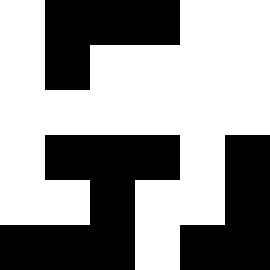[["white", "black", "black", "black", "white", "white"], ["white", "black", "white", "white", "white", "white"], ["white", "white", "white", "white", "white", "white"], ["white", "black", "black", "black", "white", "black"], ["white", "white", "black", "white", "white", "black"], ["black", "black", "black", "white", "black", "black"]]